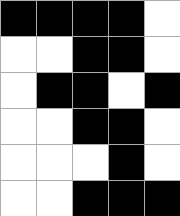[["black", "black", "black", "black", "white"], ["white", "white", "black", "black", "white"], ["white", "black", "black", "white", "black"], ["white", "white", "black", "black", "white"], ["white", "white", "white", "black", "white"], ["white", "white", "black", "black", "black"]]